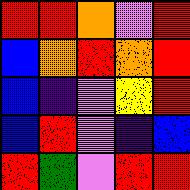[["red", "red", "orange", "violet", "red"], ["blue", "orange", "red", "orange", "red"], ["blue", "indigo", "violet", "yellow", "red"], ["blue", "red", "violet", "indigo", "blue"], ["red", "green", "violet", "red", "red"]]